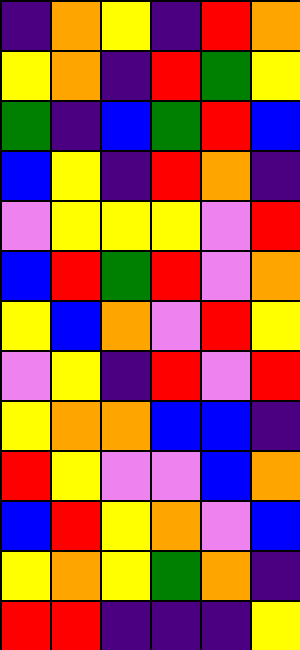[["indigo", "orange", "yellow", "indigo", "red", "orange"], ["yellow", "orange", "indigo", "red", "green", "yellow"], ["green", "indigo", "blue", "green", "red", "blue"], ["blue", "yellow", "indigo", "red", "orange", "indigo"], ["violet", "yellow", "yellow", "yellow", "violet", "red"], ["blue", "red", "green", "red", "violet", "orange"], ["yellow", "blue", "orange", "violet", "red", "yellow"], ["violet", "yellow", "indigo", "red", "violet", "red"], ["yellow", "orange", "orange", "blue", "blue", "indigo"], ["red", "yellow", "violet", "violet", "blue", "orange"], ["blue", "red", "yellow", "orange", "violet", "blue"], ["yellow", "orange", "yellow", "green", "orange", "indigo"], ["red", "red", "indigo", "indigo", "indigo", "yellow"]]